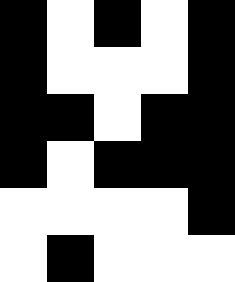[["black", "white", "black", "white", "black"], ["black", "white", "white", "white", "black"], ["black", "black", "white", "black", "black"], ["black", "white", "black", "black", "black"], ["white", "white", "white", "white", "black"], ["white", "black", "white", "white", "white"]]